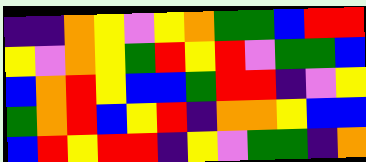[["indigo", "indigo", "orange", "yellow", "violet", "yellow", "orange", "green", "green", "blue", "red", "red"], ["yellow", "violet", "orange", "yellow", "green", "red", "yellow", "red", "violet", "green", "green", "blue"], ["blue", "orange", "red", "yellow", "blue", "blue", "green", "red", "red", "indigo", "violet", "yellow"], ["green", "orange", "red", "blue", "yellow", "red", "indigo", "orange", "orange", "yellow", "blue", "blue"], ["blue", "red", "yellow", "red", "red", "indigo", "yellow", "violet", "green", "green", "indigo", "orange"]]